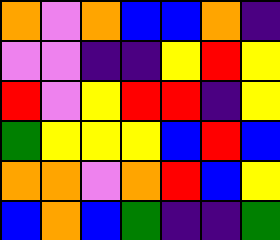[["orange", "violet", "orange", "blue", "blue", "orange", "indigo"], ["violet", "violet", "indigo", "indigo", "yellow", "red", "yellow"], ["red", "violet", "yellow", "red", "red", "indigo", "yellow"], ["green", "yellow", "yellow", "yellow", "blue", "red", "blue"], ["orange", "orange", "violet", "orange", "red", "blue", "yellow"], ["blue", "orange", "blue", "green", "indigo", "indigo", "green"]]